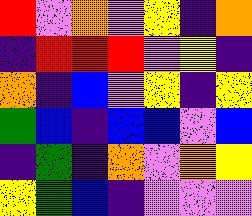[["red", "violet", "orange", "violet", "yellow", "indigo", "orange"], ["indigo", "red", "red", "red", "violet", "yellow", "indigo"], ["orange", "indigo", "blue", "violet", "yellow", "indigo", "yellow"], ["green", "blue", "indigo", "blue", "blue", "violet", "blue"], ["indigo", "green", "indigo", "orange", "violet", "orange", "yellow"], ["yellow", "green", "blue", "indigo", "violet", "violet", "violet"]]